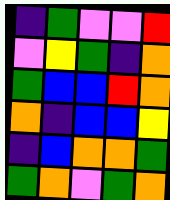[["indigo", "green", "violet", "violet", "red"], ["violet", "yellow", "green", "indigo", "orange"], ["green", "blue", "blue", "red", "orange"], ["orange", "indigo", "blue", "blue", "yellow"], ["indigo", "blue", "orange", "orange", "green"], ["green", "orange", "violet", "green", "orange"]]